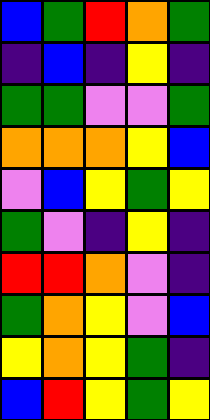[["blue", "green", "red", "orange", "green"], ["indigo", "blue", "indigo", "yellow", "indigo"], ["green", "green", "violet", "violet", "green"], ["orange", "orange", "orange", "yellow", "blue"], ["violet", "blue", "yellow", "green", "yellow"], ["green", "violet", "indigo", "yellow", "indigo"], ["red", "red", "orange", "violet", "indigo"], ["green", "orange", "yellow", "violet", "blue"], ["yellow", "orange", "yellow", "green", "indigo"], ["blue", "red", "yellow", "green", "yellow"]]